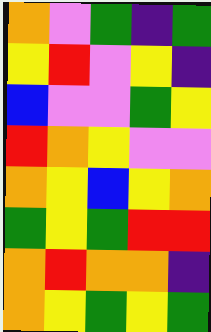[["orange", "violet", "green", "indigo", "green"], ["yellow", "red", "violet", "yellow", "indigo"], ["blue", "violet", "violet", "green", "yellow"], ["red", "orange", "yellow", "violet", "violet"], ["orange", "yellow", "blue", "yellow", "orange"], ["green", "yellow", "green", "red", "red"], ["orange", "red", "orange", "orange", "indigo"], ["orange", "yellow", "green", "yellow", "green"]]